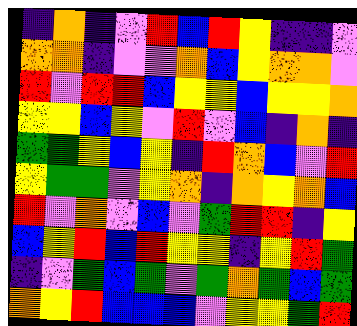[["indigo", "orange", "indigo", "violet", "red", "blue", "red", "yellow", "indigo", "indigo", "violet"], ["orange", "orange", "indigo", "violet", "violet", "orange", "blue", "yellow", "orange", "orange", "violet"], ["red", "violet", "red", "red", "blue", "yellow", "yellow", "blue", "yellow", "yellow", "orange"], ["yellow", "yellow", "blue", "yellow", "violet", "red", "violet", "blue", "indigo", "orange", "indigo"], ["green", "green", "yellow", "blue", "yellow", "indigo", "red", "orange", "blue", "violet", "red"], ["yellow", "green", "green", "violet", "yellow", "orange", "indigo", "orange", "yellow", "orange", "blue"], ["red", "violet", "orange", "violet", "blue", "violet", "green", "red", "red", "indigo", "yellow"], ["blue", "yellow", "red", "blue", "red", "yellow", "yellow", "indigo", "yellow", "red", "green"], ["indigo", "violet", "green", "blue", "green", "violet", "green", "orange", "green", "blue", "green"], ["orange", "yellow", "red", "blue", "blue", "blue", "violet", "yellow", "yellow", "green", "red"]]